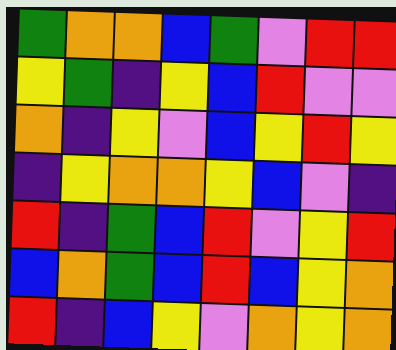[["green", "orange", "orange", "blue", "green", "violet", "red", "red"], ["yellow", "green", "indigo", "yellow", "blue", "red", "violet", "violet"], ["orange", "indigo", "yellow", "violet", "blue", "yellow", "red", "yellow"], ["indigo", "yellow", "orange", "orange", "yellow", "blue", "violet", "indigo"], ["red", "indigo", "green", "blue", "red", "violet", "yellow", "red"], ["blue", "orange", "green", "blue", "red", "blue", "yellow", "orange"], ["red", "indigo", "blue", "yellow", "violet", "orange", "yellow", "orange"]]